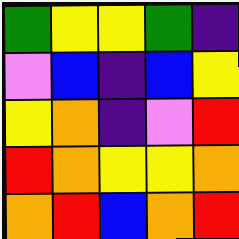[["green", "yellow", "yellow", "green", "indigo"], ["violet", "blue", "indigo", "blue", "yellow"], ["yellow", "orange", "indigo", "violet", "red"], ["red", "orange", "yellow", "yellow", "orange"], ["orange", "red", "blue", "orange", "red"]]